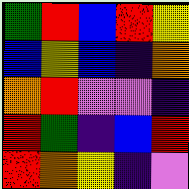[["green", "red", "blue", "red", "yellow"], ["blue", "yellow", "blue", "indigo", "orange"], ["orange", "red", "violet", "violet", "indigo"], ["red", "green", "indigo", "blue", "red"], ["red", "orange", "yellow", "indigo", "violet"]]